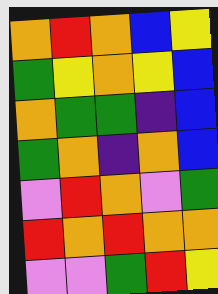[["orange", "red", "orange", "blue", "yellow"], ["green", "yellow", "orange", "yellow", "blue"], ["orange", "green", "green", "indigo", "blue"], ["green", "orange", "indigo", "orange", "blue"], ["violet", "red", "orange", "violet", "green"], ["red", "orange", "red", "orange", "orange"], ["violet", "violet", "green", "red", "yellow"]]